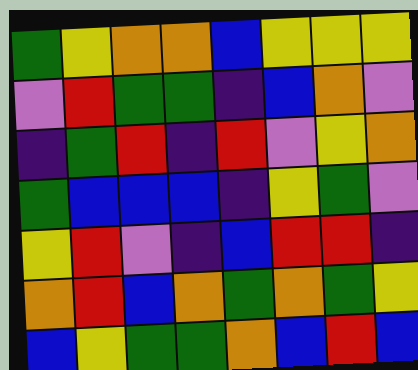[["green", "yellow", "orange", "orange", "blue", "yellow", "yellow", "yellow"], ["violet", "red", "green", "green", "indigo", "blue", "orange", "violet"], ["indigo", "green", "red", "indigo", "red", "violet", "yellow", "orange"], ["green", "blue", "blue", "blue", "indigo", "yellow", "green", "violet"], ["yellow", "red", "violet", "indigo", "blue", "red", "red", "indigo"], ["orange", "red", "blue", "orange", "green", "orange", "green", "yellow"], ["blue", "yellow", "green", "green", "orange", "blue", "red", "blue"]]